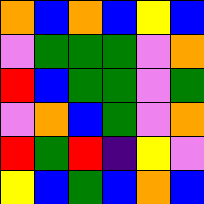[["orange", "blue", "orange", "blue", "yellow", "blue"], ["violet", "green", "green", "green", "violet", "orange"], ["red", "blue", "green", "green", "violet", "green"], ["violet", "orange", "blue", "green", "violet", "orange"], ["red", "green", "red", "indigo", "yellow", "violet"], ["yellow", "blue", "green", "blue", "orange", "blue"]]